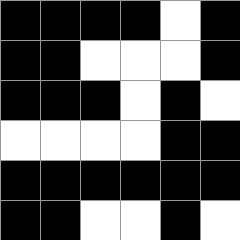[["black", "black", "black", "black", "white", "black"], ["black", "black", "white", "white", "white", "black"], ["black", "black", "black", "white", "black", "white"], ["white", "white", "white", "white", "black", "black"], ["black", "black", "black", "black", "black", "black"], ["black", "black", "white", "white", "black", "white"]]